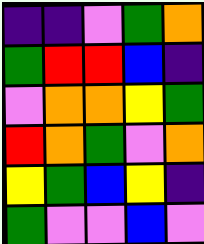[["indigo", "indigo", "violet", "green", "orange"], ["green", "red", "red", "blue", "indigo"], ["violet", "orange", "orange", "yellow", "green"], ["red", "orange", "green", "violet", "orange"], ["yellow", "green", "blue", "yellow", "indigo"], ["green", "violet", "violet", "blue", "violet"]]